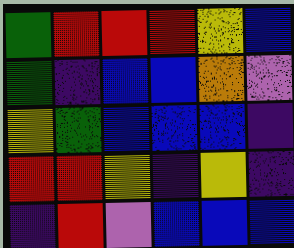[["green", "red", "red", "red", "yellow", "blue"], ["green", "indigo", "blue", "blue", "orange", "violet"], ["yellow", "green", "blue", "blue", "blue", "indigo"], ["red", "red", "yellow", "indigo", "yellow", "indigo"], ["indigo", "red", "violet", "blue", "blue", "blue"]]